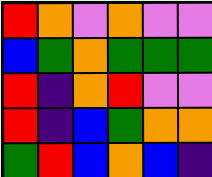[["red", "orange", "violet", "orange", "violet", "violet"], ["blue", "green", "orange", "green", "green", "green"], ["red", "indigo", "orange", "red", "violet", "violet"], ["red", "indigo", "blue", "green", "orange", "orange"], ["green", "red", "blue", "orange", "blue", "indigo"]]